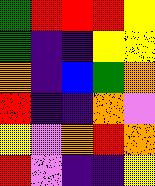[["green", "red", "red", "red", "yellow"], ["green", "indigo", "indigo", "yellow", "yellow"], ["orange", "indigo", "blue", "green", "orange"], ["red", "indigo", "indigo", "orange", "violet"], ["yellow", "violet", "orange", "red", "orange"], ["red", "violet", "indigo", "indigo", "yellow"]]